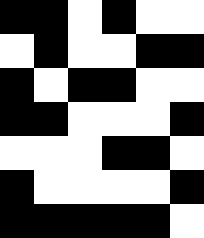[["black", "black", "white", "black", "white", "white"], ["white", "black", "white", "white", "black", "black"], ["black", "white", "black", "black", "white", "white"], ["black", "black", "white", "white", "white", "black"], ["white", "white", "white", "black", "black", "white"], ["black", "white", "white", "white", "white", "black"], ["black", "black", "black", "black", "black", "white"]]